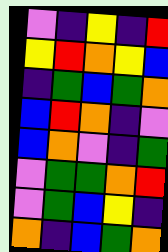[["violet", "indigo", "yellow", "indigo", "red"], ["yellow", "red", "orange", "yellow", "blue"], ["indigo", "green", "blue", "green", "orange"], ["blue", "red", "orange", "indigo", "violet"], ["blue", "orange", "violet", "indigo", "green"], ["violet", "green", "green", "orange", "red"], ["violet", "green", "blue", "yellow", "indigo"], ["orange", "indigo", "blue", "green", "orange"]]